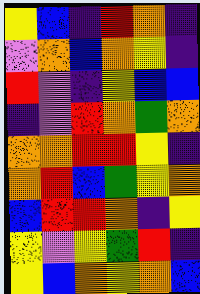[["yellow", "blue", "indigo", "red", "orange", "indigo"], ["violet", "orange", "blue", "orange", "yellow", "indigo"], ["red", "violet", "indigo", "yellow", "blue", "blue"], ["indigo", "violet", "red", "orange", "green", "orange"], ["orange", "orange", "red", "red", "yellow", "indigo"], ["orange", "red", "blue", "green", "yellow", "orange"], ["blue", "red", "red", "orange", "indigo", "yellow"], ["yellow", "violet", "yellow", "green", "red", "indigo"], ["yellow", "blue", "orange", "yellow", "orange", "blue"]]